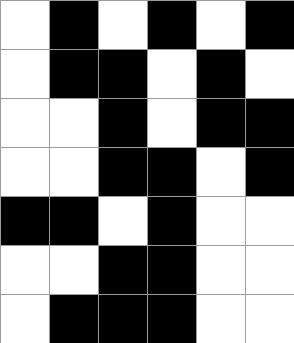[["white", "black", "white", "black", "white", "black"], ["white", "black", "black", "white", "black", "white"], ["white", "white", "black", "white", "black", "black"], ["white", "white", "black", "black", "white", "black"], ["black", "black", "white", "black", "white", "white"], ["white", "white", "black", "black", "white", "white"], ["white", "black", "black", "black", "white", "white"]]